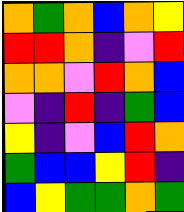[["orange", "green", "orange", "blue", "orange", "yellow"], ["red", "red", "orange", "indigo", "violet", "red"], ["orange", "orange", "violet", "red", "orange", "blue"], ["violet", "indigo", "red", "indigo", "green", "blue"], ["yellow", "indigo", "violet", "blue", "red", "orange"], ["green", "blue", "blue", "yellow", "red", "indigo"], ["blue", "yellow", "green", "green", "orange", "green"]]